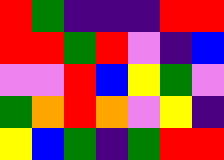[["red", "green", "indigo", "indigo", "indigo", "red", "red"], ["red", "red", "green", "red", "violet", "indigo", "blue"], ["violet", "violet", "red", "blue", "yellow", "green", "violet"], ["green", "orange", "red", "orange", "violet", "yellow", "indigo"], ["yellow", "blue", "green", "indigo", "green", "red", "red"]]